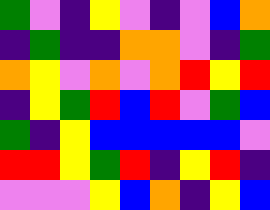[["green", "violet", "indigo", "yellow", "violet", "indigo", "violet", "blue", "orange"], ["indigo", "green", "indigo", "indigo", "orange", "orange", "violet", "indigo", "green"], ["orange", "yellow", "violet", "orange", "violet", "orange", "red", "yellow", "red"], ["indigo", "yellow", "green", "red", "blue", "red", "violet", "green", "blue"], ["green", "indigo", "yellow", "blue", "blue", "blue", "blue", "blue", "violet"], ["red", "red", "yellow", "green", "red", "indigo", "yellow", "red", "indigo"], ["violet", "violet", "violet", "yellow", "blue", "orange", "indigo", "yellow", "blue"]]